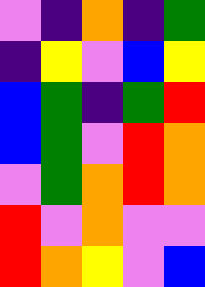[["violet", "indigo", "orange", "indigo", "green"], ["indigo", "yellow", "violet", "blue", "yellow"], ["blue", "green", "indigo", "green", "red"], ["blue", "green", "violet", "red", "orange"], ["violet", "green", "orange", "red", "orange"], ["red", "violet", "orange", "violet", "violet"], ["red", "orange", "yellow", "violet", "blue"]]